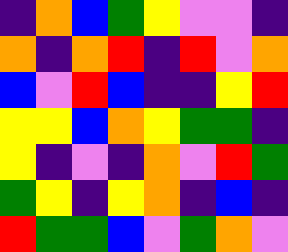[["indigo", "orange", "blue", "green", "yellow", "violet", "violet", "indigo"], ["orange", "indigo", "orange", "red", "indigo", "red", "violet", "orange"], ["blue", "violet", "red", "blue", "indigo", "indigo", "yellow", "red"], ["yellow", "yellow", "blue", "orange", "yellow", "green", "green", "indigo"], ["yellow", "indigo", "violet", "indigo", "orange", "violet", "red", "green"], ["green", "yellow", "indigo", "yellow", "orange", "indigo", "blue", "indigo"], ["red", "green", "green", "blue", "violet", "green", "orange", "violet"]]